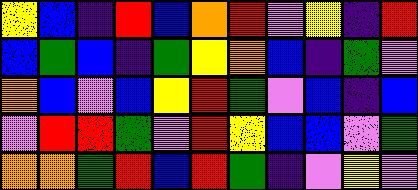[["yellow", "blue", "indigo", "red", "blue", "orange", "red", "violet", "yellow", "indigo", "red"], ["blue", "green", "blue", "indigo", "green", "yellow", "orange", "blue", "indigo", "green", "violet"], ["orange", "blue", "violet", "blue", "yellow", "red", "green", "violet", "blue", "indigo", "blue"], ["violet", "red", "red", "green", "violet", "red", "yellow", "blue", "blue", "violet", "green"], ["orange", "orange", "green", "red", "blue", "red", "green", "indigo", "violet", "yellow", "violet"]]